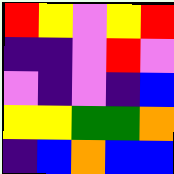[["red", "yellow", "violet", "yellow", "red"], ["indigo", "indigo", "violet", "red", "violet"], ["violet", "indigo", "violet", "indigo", "blue"], ["yellow", "yellow", "green", "green", "orange"], ["indigo", "blue", "orange", "blue", "blue"]]